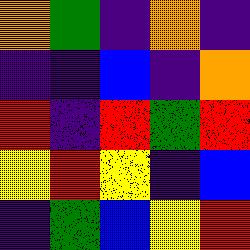[["orange", "green", "indigo", "orange", "indigo"], ["indigo", "indigo", "blue", "indigo", "orange"], ["red", "indigo", "red", "green", "red"], ["yellow", "red", "yellow", "indigo", "blue"], ["indigo", "green", "blue", "yellow", "red"]]